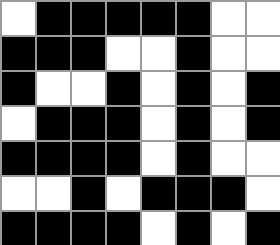[["white", "black", "black", "black", "black", "black", "white", "white"], ["black", "black", "black", "white", "white", "black", "white", "white"], ["black", "white", "white", "black", "white", "black", "white", "black"], ["white", "black", "black", "black", "white", "black", "white", "black"], ["black", "black", "black", "black", "white", "black", "white", "white"], ["white", "white", "black", "white", "black", "black", "black", "white"], ["black", "black", "black", "black", "white", "black", "white", "black"]]